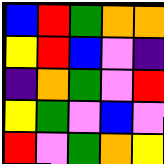[["blue", "red", "green", "orange", "orange"], ["yellow", "red", "blue", "violet", "indigo"], ["indigo", "orange", "green", "violet", "red"], ["yellow", "green", "violet", "blue", "violet"], ["red", "violet", "green", "orange", "yellow"]]